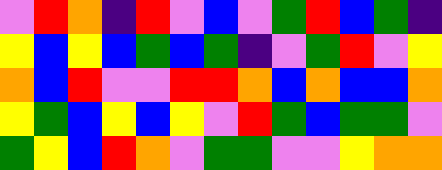[["violet", "red", "orange", "indigo", "red", "violet", "blue", "violet", "green", "red", "blue", "green", "indigo"], ["yellow", "blue", "yellow", "blue", "green", "blue", "green", "indigo", "violet", "green", "red", "violet", "yellow"], ["orange", "blue", "red", "violet", "violet", "red", "red", "orange", "blue", "orange", "blue", "blue", "orange"], ["yellow", "green", "blue", "yellow", "blue", "yellow", "violet", "red", "green", "blue", "green", "green", "violet"], ["green", "yellow", "blue", "red", "orange", "violet", "green", "green", "violet", "violet", "yellow", "orange", "orange"]]